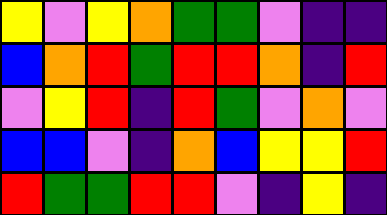[["yellow", "violet", "yellow", "orange", "green", "green", "violet", "indigo", "indigo"], ["blue", "orange", "red", "green", "red", "red", "orange", "indigo", "red"], ["violet", "yellow", "red", "indigo", "red", "green", "violet", "orange", "violet"], ["blue", "blue", "violet", "indigo", "orange", "blue", "yellow", "yellow", "red"], ["red", "green", "green", "red", "red", "violet", "indigo", "yellow", "indigo"]]